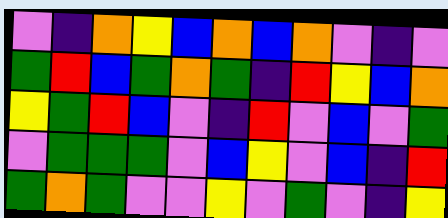[["violet", "indigo", "orange", "yellow", "blue", "orange", "blue", "orange", "violet", "indigo", "violet"], ["green", "red", "blue", "green", "orange", "green", "indigo", "red", "yellow", "blue", "orange"], ["yellow", "green", "red", "blue", "violet", "indigo", "red", "violet", "blue", "violet", "green"], ["violet", "green", "green", "green", "violet", "blue", "yellow", "violet", "blue", "indigo", "red"], ["green", "orange", "green", "violet", "violet", "yellow", "violet", "green", "violet", "indigo", "yellow"]]